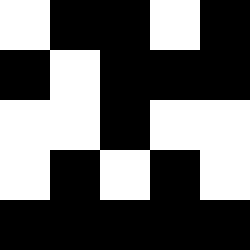[["white", "black", "black", "white", "black"], ["black", "white", "black", "black", "black"], ["white", "white", "black", "white", "white"], ["white", "black", "white", "black", "white"], ["black", "black", "black", "black", "black"]]